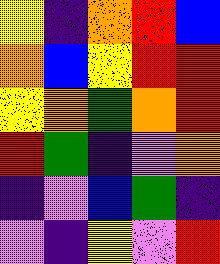[["yellow", "indigo", "orange", "red", "blue"], ["orange", "blue", "yellow", "red", "red"], ["yellow", "orange", "green", "orange", "red"], ["red", "green", "indigo", "violet", "orange"], ["indigo", "violet", "blue", "green", "indigo"], ["violet", "indigo", "yellow", "violet", "red"]]